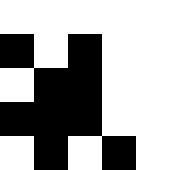[["white", "white", "white", "white", "white"], ["black", "white", "black", "white", "white"], ["white", "black", "black", "white", "white"], ["black", "black", "black", "white", "white"], ["white", "black", "white", "black", "white"]]